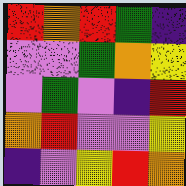[["red", "orange", "red", "green", "indigo"], ["violet", "violet", "green", "orange", "yellow"], ["violet", "green", "violet", "indigo", "red"], ["orange", "red", "violet", "violet", "yellow"], ["indigo", "violet", "yellow", "red", "orange"]]